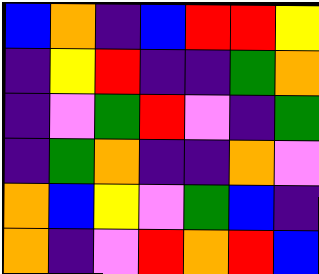[["blue", "orange", "indigo", "blue", "red", "red", "yellow"], ["indigo", "yellow", "red", "indigo", "indigo", "green", "orange"], ["indigo", "violet", "green", "red", "violet", "indigo", "green"], ["indigo", "green", "orange", "indigo", "indigo", "orange", "violet"], ["orange", "blue", "yellow", "violet", "green", "blue", "indigo"], ["orange", "indigo", "violet", "red", "orange", "red", "blue"]]